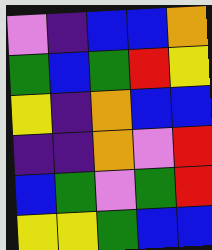[["violet", "indigo", "blue", "blue", "orange"], ["green", "blue", "green", "red", "yellow"], ["yellow", "indigo", "orange", "blue", "blue"], ["indigo", "indigo", "orange", "violet", "red"], ["blue", "green", "violet", "green", "red"], ["yellow", "yellow", "green", "blue", "blue"]]